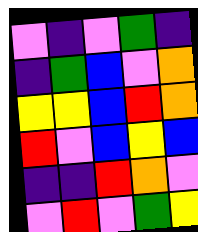[["violet", "indigo", "violet", "green", "indigo"], ["indigo", "green", "blue", "violet", "orange"], ["yellow", "yellow", "blue", "red", "orange"], ["red", "violet", "blue", "yellow", "blue"], ["indigo", "indigo", "red", "orange", "violet"], ["violet", "red", "violet", "green", "yellow"]]